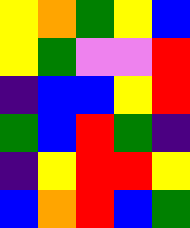[["yellow", "orange", "green", "yellow", "blue"], ["yellow", "green", "violet", "violet", "red"], ["indigo", "blue", "blue", "yellow", "red"], ["green", "blue", "red", "green", "indigo"], ["indigo", "yellow", "red", "red", "yellow"], ["blue", "orange", "red", "blue", "green"]]